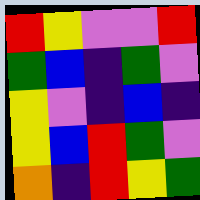[["red", "yellow", "violet", "violet", "red"], ["green", "blue", "indigo", "green", "violet"], ["yellow", "violet", "indigo", "blue", "indigo"], ["yellow", "blue", "red", "green", "violet"], ["orange", "indigo", "red", "yellow", "green"]]